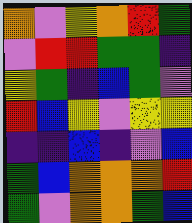[["orange", "violet", "yellow", "orange", "red", "green"], ["violet", "red", "red", "green", "green", "indigo"], ["yellow", "green", "indigo", "blue", "green", "violet"], ["red", "blue", "yellow", "violet", "yellow", "yellow"], ["indigo", "indigo", "blue", "indigo", "violet", "blue"], ["green", "blue", "orange", "orange", "orange", "red"], ["green", "violet", "orange", "orange", "green", "blue"]]